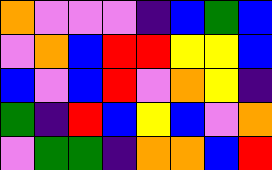[["orange", "violet", "violet", "violet", "indigo", "blue", "green", "blue"], ["violet", "orange", "blue", "red", "red", "yellow", "yellow", "blue"], ["blue", "violet", "blue", "red", "violet", "orange", "yellow", "indigo"], ["green", "indigo", "red", "blue", "yellow", "blue", "violet", "orange"], ["violet", "green", "green", "indigo", "orange", "orange", "blue", "red"]]